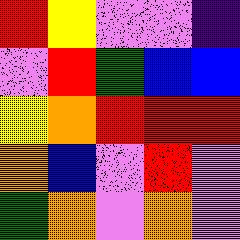[["red", "yellow", "violet", "violet", "indigo"], ["violet", "red", "green", "blue", "blue"], ["yellow", "orange", "red", "red", "red"], ["orange", "blue", "violet", "red", "violet"], ["green", "orange", "violet", "orange", "violet"]]